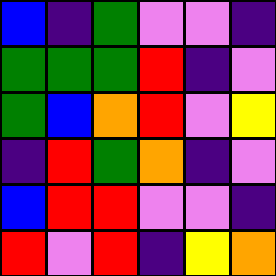[["blue", "indigo", "green", "violet", "violet", "indigo"], ["green", "green", "green", "red", "indigo", "violet"], ["green", "blue", "orange", "red", "violet", "yellow"], ["indigo", "red", "green", "orange", "indigo", "violet"], ["blue", "red", "red", "violet", "violet", "indigo"], ["red", "violet", "red", "indigo", "yellow", "orange"]]